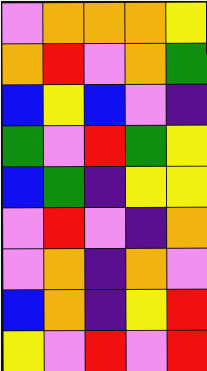[["violet", "orange", "orange", "orange", "yellow"], ["orange", "red", "violet", "orange", "green"], ["blue", "yellow", "blue", "violet", "indigo"], ["green", "violet", "red", "green", "yellow"], ["blue", "green", "indigo", "yellow", "yellow"], ["violet", "red", "violet", "indigo", "orange"], ["violet", "orange", "indigo", "orange", "violet"], ["blue", "orange", "indigo", "yellow", "red"], ["yellow", "violet", "red", "violet", "red"]]